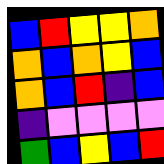[["blue", "red", "yellow", "yellow", "orange"], ["orange", "blue", "orange", "yellow", "blue"], ["orange", "blue", "red", "indigo", "blue"], ["indigo", "violet", "violet", "violet", "violet"], ["green", "blue", "yellow", "blue", "red"]]